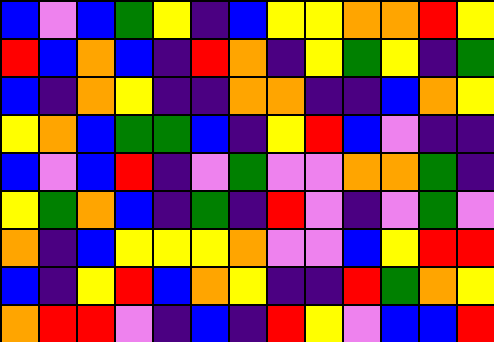[["blue", "violet", "blue", "green", "yellow", "indigo", "blue", "yellow", "yellow", "orange", "orange", "red", "yellow"], ["red", "blue", "orange", "blue", "indigo", "red", "orange", "indigo", "yellow", "green", "yellow", "indigo", "green"], ["blue", "indigo", "orange", "yellow", "indigo", "indigo", "orange", "orange", "indigo", "indigo", "blue", "orange", "yellow"], ["yellow", "orange", "blue", "green", "green", "blue", "indigo", "yellow", "red", "blue", "violet", "indigo", "indigo"], ["blue", "violet", "blue", "red", "indigo", "violet", "green", "violet", "violet", "orange", "orange", "green", "indigo"], ["yellow", "green", "orange", "blue", "indigo", "green", "indigo", "red", "violet", "indigo", "violet", "green", "violet"], ["orange", "indigo", "blue", "yellow", "yellow", "yellow", "orange", "violet", "violet", "blue", "yellow", "red", "red"], ["blue", "indigo", "yellow", "red", "blue", "orange", "yellow", "indigo", "indigo", "red", "green", "orange", "yellow"], ["orange", "red", "red", "violet", "indigo", "blue", "indigo", "red", "yellow", "violet", "blue", "blue", "red"]]